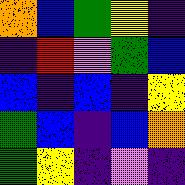[["orange", "blue", "green", "yellow", "indigo"], ["indigo", "red", "violet", "green", "blue"], ["blue", "indigo", "blue", "indigo", "yellow"], ["green", "blue", "indigo", "blue", "orange"], ["green", "yellow", "indigo", "violet", "indigo"]]